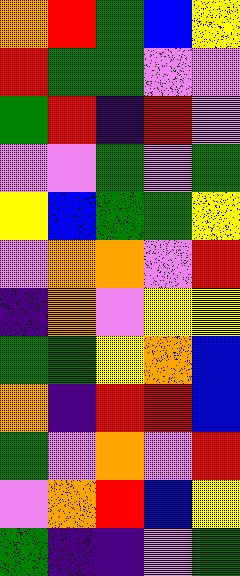[["orange", "red", "green", "blue", "yellow"], ["red", "green", "green", "violet", "violet"], ["green", "red", "indigo", "red", "violet"], ["violet", "violet", "green", "violet", "green"], ["yellow", "blue", "green", "green", "yellow"], ["violet", "orange", "orange", "violet", "red"], ["indigo", "orange", "violet", "yellow", "yellow"], ["green", "green", "yellow", "orange", "blue"], ["orange", "indigo", "red", "red", "blue"], ["green", "violet", "orange", "violet", "red"], ["violet", "orange", "red", "blue", "yellow"], ["green", "indigo", "indigo", "violet", "green"]]